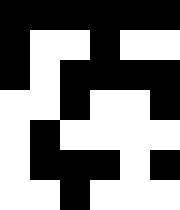[["black", "black", "black", "black", "black", "black"], ["black", "white", "white", "black", "white", "white"], ["black", "white", "black", "black", "black", "black"], ["white", "white", "black", "white", "white", "black"], ["white", "black", "white", "white", "white", "white"], ["white", "black", "black", "black", "white", "black"], ["white", "white", "black", "white", "white", "white"]]